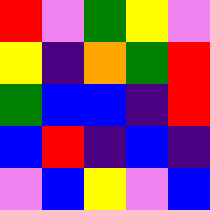[["red", "violet", "green", "yellow", "violet"], ["yellow", "indigo", "orange", "green", "red"], ["green", "blue", "blue", "indigo", "red"], ["blue", "red", "indigo", "blue", "indigo"], ["violet", "blue", "yellow", "violet", "blue"]]